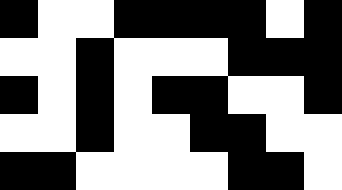[["black", "white", "white", "black", "black", "black", "black", "white", "black"], ["white", "white", "black", "white", "white", "white", "black", "black", "black"], ["black", "white", "black", "white", "black", "black", "white", "white", "black"], ["white", "white", "black", "white", "white", "black", "black", "white", "white"], ["black", "black", "white", "white", "white", "white", "black", "black", "white"]]